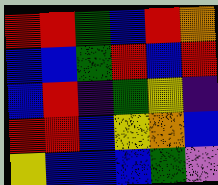[["red", "red", "green", "blue", "red", "orange"], ["blue", "blue", "green", "red", "blue", "red"], ["blue", "red", "indigo", "green", "yellow", "indigo"], ["red", "red", "blue", "yellow", "orange", "blue"], ["yellow", "blue", "blue", "blue", "green", "violet"]]